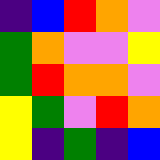[["indigo", "blue", "red", "orange", "violet"], ["green", "orange", "violet", "violet", "yellow"], ["green", "red", "orange", "orange", "violet"], ["yellow", "green", "violet", "red", "orange"], ["yellow", "indigo", "green", "indigo", "blue"]]